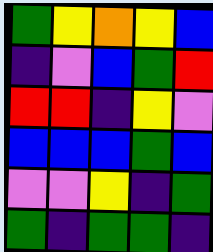[["green", "yellow", "orange", "yellow", "blue"], ["indigo", "violet", "blue", "green", "red"], ["red", "red", "indigo", "yellow", "violet"], ["blue", "blue", "blue", "green", "blue"], ["violet", "violet", "yellow", "indigo", "green"], ["green", "indigo", "green", "green", "indigo"]]